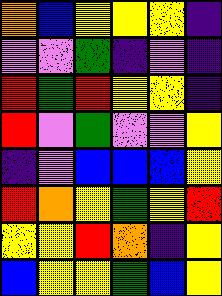[["orange", "blue", "yellow", "yellow", "yellow", "indigo"], ["violet", "violet", "green", "indigo", "violet", "indigo"], ["red", "green", "red", "yellow", "yellow", "indigo"], ["red", "violet", "green", "violet", "violet", "yellow"], ["indigo", "violet", "blue", "blue", "blue", "yellow"], ["red", "orange", "yellow", "green", "yellow", "red"], ["yellow", "yellow", "red", "orange", "indigo", "yellow"], ["blue", "yellow", "yellow", "green", "blue", "yellow"]]